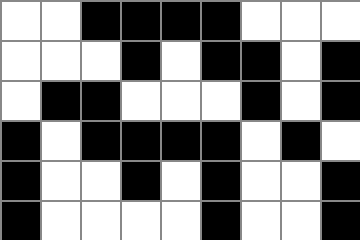[["white", "white", "black", "black", "black", "black", "white", "white", "white"], ["white", "white", "white", "black", "white", "black", "black", "white", "black"], ["white", "black", "black", "white", "white", "white", "black", "white", "black"], ["black", "white", "black", "black", "black", "black", "white", "black", "white"], ["black", "white", "white", "black", "white", "black", "white", "white", "black"], ["black", "white", "white", "white", "white", "black", "white", "white", "black"]]